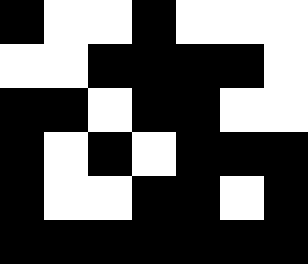[["black", "white", "white", "black", "white", "white", "white"], ["white", "white", "black", "black", "black", "black", "white"], ["black", "black", "white", "black", "black", "white", "white"], ["black", "white", "black", "white", "black", "black", "black"], ["black", "white", "white", "black", "black", "white", "black"], ["black", "black", "black", "black", "black", "black", "black"]]